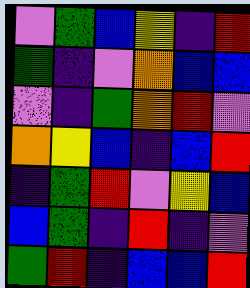[["violet", "green", "blue", "yellow", "indigo", "red"], ["green", "indigo", "violet", "orange", "blue", "blue"], ["violet", "indigo", "green", "orange", "red", "violet"], ["orange", "yellow", "blue", "indigo", "blue", "red"], ["indigo", "green", "red", "violet", "yellow", "blue"], ["blue", "green", "indigo", "red", "indigo", "violet"], ["green", "red", "indigo", "blue", "blue", "red"]]